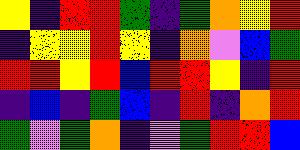[["yellow", "indigo", "red", "red", "green", "indigo", "green", "orange", "yellow", "red"], ["indigo", "yellow", "yellow", "red", "yellow", "indigo", "orange", "violet", "blue", "green"], ["red", "red", "yellow", "red", "blue", "red", "red", "yellow", "indigo", "red"], ["indigo", "blue", "indigo", "green", "blue", "indigo", "red", "indigo", "orange", "red"], ["green", "violet", "green", "orange", "indigo", "violet", "green", "red", "red", "blue"]]